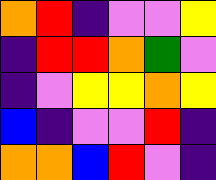[["orange", "red", "indigo", "violet", "violet", "yellow"], ["indigo", "red", "red", "orange", "green", "violet"], ["indigo", "violet", "yellow", "yellow", "orange", "yellow"], ["blue", "indigo", "violet", "violet", "red", "indigo"], ["orange", "orange", "blue", "red", "violet", "indigo"]]